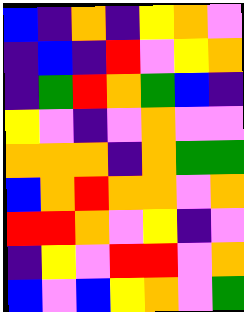[["blue", "indigo", "orange", "indigo", "yellow", "orange", "violet"], ["indigo", "blue", "indigo", "red", "violet", "yellow", "orange"], ["indigo", "green", "red", "orange", "green", "blue", "indigo"], ["yellow", "violet", "indigo", "violet", "orange", "violet", "violet"], ["orange", "orange", "orange", "indigo", "orange", "green", "green"], ["blue", "orange", "red", "orange", "orange", "violet", "orange"], ["red", "red", "orange", "violet", "yellow", "indigo", "violet"], ["indigo", "yellow", "violet", "red", "red", "violet", "orange"], ["blue", "violet", "blue", "yellow", "orange", "violet", "green"]]